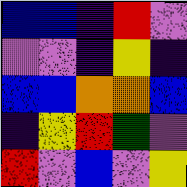[["blue", "blue", "indigo", "red", "violet"], ["violet", "violet", "indigo", "yellow", "indigo"], ["blue", "blue", "orange", "orange", "blue"], ["indigo", "yellow", "red", "green", "violet"], ["red", "violet", "blue", "violet", "yellow"]]